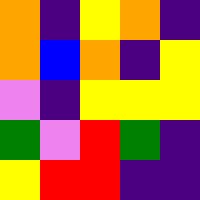[["orange", "indigo", "yellow", "orange", "indigo"], ["orange", "blue", "orange", "indigo", "yellow"], ["violet", "indigo", "yellow", "yellow", "yellow"], ["green", "violet", "red", "green", "indigo"], ["yellow", "red", "red", "indigo", "indigo"]]